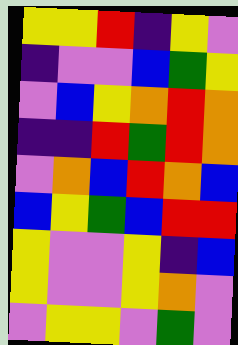[["yellow", "yellow", "red", "indigo", "yellow", "violet"], ["indigo", "violet", "violet", "blue", "green", "yellow"], ["violet", "blue", "yellow", "orange", "red", "orange"], ["indigo", "indigo", "red", "green", "red", "orange"], ["violet", "orange", "blue", "red", "orange", "blue"], ["blue", "yellow", "green", "blue", "red", "red"], ["yellow", "violet", "violet", "yellow", "indigo", "blue"], ["yellow", "violet", "violet", "yellow", "orange", "violet"], ["violet", "yellow", "yellow", "violet", "green", "violet"]]